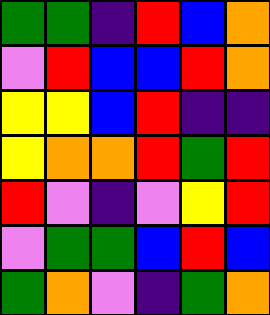[["green", "green", "indigo", "red", "blue", "orange"], ["violet", "red", "blue", "blue", "red", "orange"], ["yellow", "yellow", "blue", "red", "indigo", "indigo"], ["yellow", "orange", "orange", "red", "green", "red"], ["red", "violet", "indigo", "violet", "yellow", "red"], ["violet", "green", "green", "blue", "red", "blue"], ["green", "orange", "violet", "indigo", "green", "orange"]]